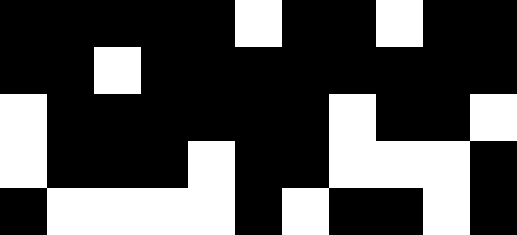[["black", "black", "black", "black", "black", "white", "black", "black", "white", "black", "black"], ["black", "black", "white", "black", "black", "black", "black", "black", "black", "black", "black"], ["white", "black", "black", "black", "black", "black", "black", "white", "black", "black", "white"], ["white", "black", "black", "black", "white", "black", "black", "white", "white", "white", "black"], ["black", "white", "white", "white", "white", "black", "white", "black", "black", "white", "black"]]